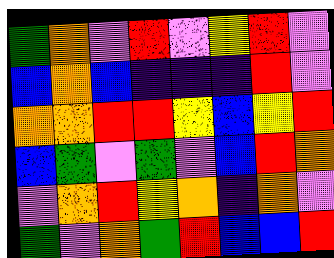[["green", "orange", "violet", "red", "violet", "yellow", "red", "violet"], ["blue", "orange", "blue", "indigo", "indigo", "indigo", "red", "violet"], ["orange", "orange", "red", "red", "yellow", "blue", "yellow", "red"], ["blue", "green", "violet", "green", "violet", "blue", "red", "orange"], ["violet", "orange", "red", "yellow", "orange", "indigo", "orange", "violet"], ["green", "violet", "orange", "green", "red", "blue", "blue", "red"]]